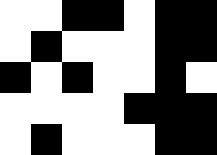[["white", "white", "black", "black", "white", "black", "black"], ["white", "black", "white", "white", "white", "black", "black"], ["black", "white", "black", "white", "white", "black", "white"], ["white", "white", "white", "white", "black", "black", "black"], ["white", "black", "white", "white", "white", "black", "black"]]